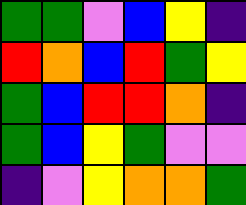[["green", "green", "violet", "blue", "yellow", "indigo"], ["red", "orange", "blue", "red", "green", "yellow"], ["green", "blue", "red", "red", "orange", "indigo"], ["green", "blue", "yellow", "green", "violet", "violet"], ["indigo", "violet", "yellow", "orange", "orange", "green"]]